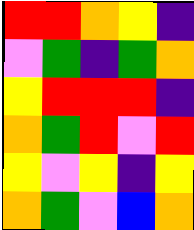[["red", "red", "orange", "yellow", "indigo"], ["violet", "green", "indigo", "green", "orange"], ["yellow", "red", "red", "red", "indigo"], ["orange", "green", "red", "violet", "red"], ["yellow", "violet", "yellow", "indigo", "yellow"], ["orange", "green", "violet", "blue", "orange"]]